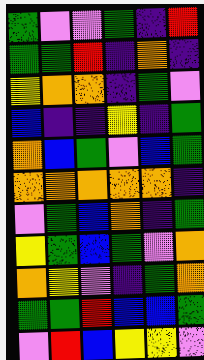[["green", "violet", "violet", "green", "indigo", "red"], ["green", "green", "red", "indigo", "orange", "indigo"], ["yellow", "orange", "orange", "indigo", "green", "violet"], ["blue", "indigo", "indigo", "yellow", "indigo", "green"], ["orange", "blue", "green", "violet", "blue", "green"], ["orange", "orange", "orange", "orange", "orange", "indigo"], ["violet", "green", "blue", "orange", "indigo", "green"], ["yellow", "green", "blue", "green", "violet", "orange"], ["orange", "yellow", "violet", "indigo", "green", "orange"], ["green", "green", "red", "blue", "blue", "green"], ["violet", "red", "blue", "yellow", "yellow", "violet"]]